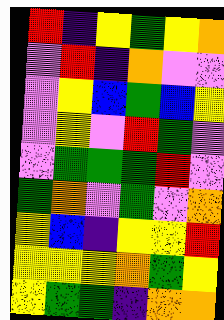[["red", "indigo", "yellow", "green", "yellow", "orange"], ["violet", "red", "indigo", "orange", "violet", "violet"], ["violet", "yellow", "blue", "green", "blue", "yellow"], ["violet", "yellow", "violet", "red", "green", "violet"], ["violet", "green", "green", "green", "red", "violet"], ["green", "orange", "violet", "green", "violet", "orange"], ["yellow", "blue", "indigo", "yellow", "yellow", "red"], ["yellow", "yellow", "yellow", "orange", "green", "yellow"], ["yellow", "green", "green", "indigo", "orange", "orange"]]